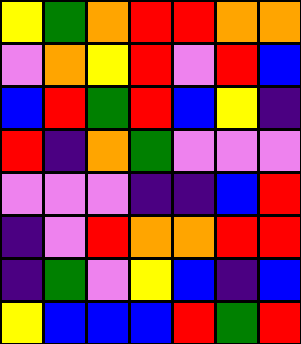[["yellow", "green", "orange", "red", "red", "orange", "orange"], ["violet", "orange", "yellow", "red", "violet", "red", "blue"], ["blue", "red", "green", "red", "blue", "yellow", "indigo"], ["red", "indigo", "orange", "green", "violet", "violet", "violet"], ["violet", "violet", "violet", "indigo", "indigo", "blue", "red"], ["indigo", "violet", "red", "orange", "orange", "red", "red"], ["indigo", "green", "violet", "yellow", "blue", "indigo", "blue"], ["yellow", "blue", "blue", "blue", "red", "green", "red"]]